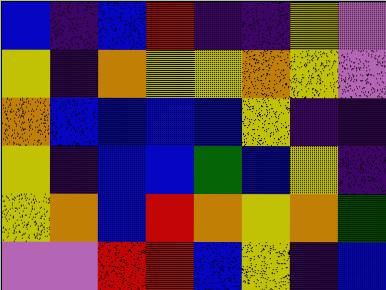[["blue", "indigo", "blue", "red", "indigo", "indigo", "yellow", "violet"], ["yellow", "indigo", "orange", "yellow", "yellow", "orange", "yellow", "violet"], ["orange", "blue", "blue", "blue", "blue", "yellow", "indigo", "indigo"], ["yellow", "indigo", "blue", "blue", "green", "blue", "yellow", "indigo"], ["yellow", "orange", "blue", "red", "orange", "yellow", "orange", "green"], ["violet", "violet", "red", "red", "blue", "yellow", "indigo", "blue"]]